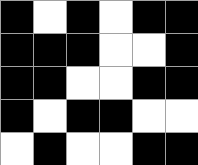[["black", "white", "black", "white", "black", "black"], ["black", "black", "black", "white", "white", "black"], ["black", "black", "white", "white", "black", "black"], ["black", "white", "black", "black", "white", "white"], ["white", "black", "white", "white", "black", "black"]]